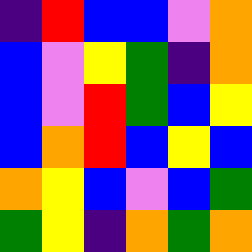[["indigo", "red", "blue", "blue", "violet", "orange"], ["blue", "violet", "yellow", "green", "indigo", "orange"], ["blue", "violet", "red", "green", "blue", "yellow"], ["blue", "orange", "red", "blue", "yellow", "blue"], ["orange", "yellow", "blue", "violet", "blue", "green"], ["green", "yellow", "indigo", "orange", "green", "orange"]]